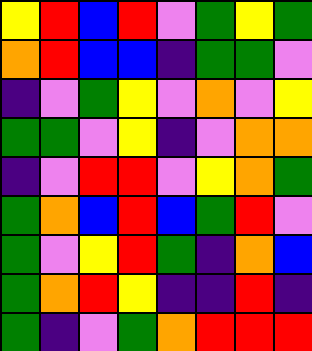[["yellow", "red", "blue", "red", "violet", "green", "yellow", "green"], ["orange", "red", "blue", "blue", "indigo", "green", "green", "violet"], ["indigo", "violet", "green", "yellow", "violet", "orange", "violet", "yellow"], ["green", "green", "violet", "yellow", "indigo", "violet", "orange", "orange"], ["indigo", "violet", "red", "red", "violet", "yellow", "orange", "green"], ["green", "orange", "blue", "red", "blue", "green", "red", "violet"], ["green", "violet", "yellow", "red", "green", "indigo", "orange", "blue"], ["green", "orange", "red", "yellow", "indigo", "indigo", "red", "indigo"], ["green", "indigo", "violet", "green", "orange", "red", "red", "red"]]